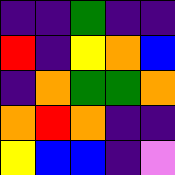[["indigo", "indigo", "green", "indigo", "indigo"], ["red", "indigo", "yellow", "orange", "blue"], ["indigo", "orange", "green", "green", "orange"], ["orange", "red", "orange", "indigo", "indigo"], ["yellow", "blue", "blue", "indigo", "violet"]]